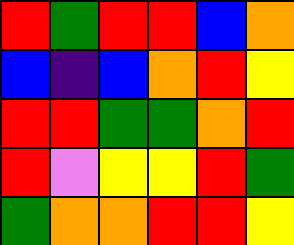[["red", "green", "red", "red", "blue", "orange"], ["blue", "indigo", "blue", "orange", "red", "yellow"], ["red", "red", "green", "green", "orange", "red"], ["red", "violet", "yellow", "yellow", "red", "green"], ["green", "orange", "orange", "red", "red", "yellow"]]